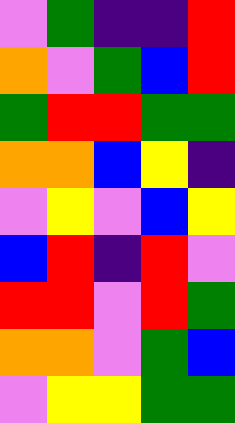[["violet", "green", "indigo", "indigo", "red"], ["orange", "violet", "green", "blue", "red"], ["green", "red", "red", "green", "green"], ["orange", "orange", "blue", "yellow", "indigo"], ["violet", "yellow", "violet", "blue", "yellow"], ["blue", "red", "indigo", "red", "violet"], ["red", "red", "violet", "red", "green"], ["orange", "orange", "violet", "green", "blue"], ["violet", "yellow", "yellow", "green", "green"]]